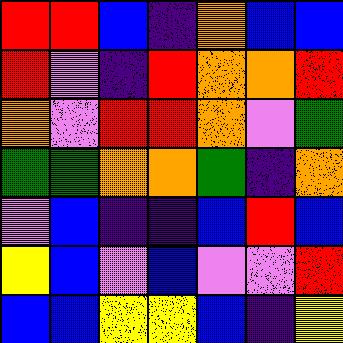[["red", "red", "blue", "indigo", "orange", "blue", "blue"], ["red", "violet", "indigo", "red", "orange", "orange", "red"], ["orange", "violet", "red", "red", "orange", "violet", "green"], ["green", "green", "orange", "orange", "green", "indigo", "orange"], ["violet", "blue", "indigo", "indigo", "blue", "red", "blue"], ["yellow", "blue", "violet", "blue", "violet", "violet", "red"], ["blue", "blue", "yellow", "yellow", "blue", "indigo", "yellow"]]